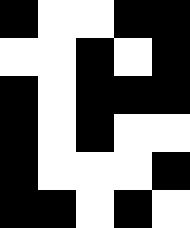[["black", "white", "white", "black", "black"], ["white", "white", "black", "white", "black"], ["black", "white", "black", "black", "black"], ["black", "white", "black", "white", "white"], ["black", "white", "white", "white", "black"], ["black", "black", "white", "black", "white"]]